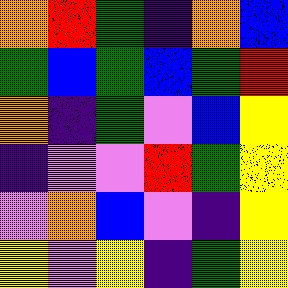[["orange", "red", "green", "indigo", "orange", "blue"], ["green", "blue", "green", "blue", "green", "red"], ["orange", "indigo", "green", "violet", "blue", "yellow"], ["indigo", "violet", "violet", "red", "green", "yellow"], ["violet", "orange", "blue", "violet", "indigo", "yellow"], ["yellow", "violet", "yellow", "indigo", "green", "yellow"]]